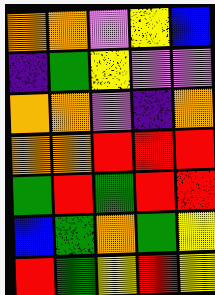[["orange", "orange", "violet", "yellow", "blue"], ["indigo", "green", "yellow", "violet", "violet"], ["orange", "orange", "violet", "indigo", "orange"], ["orange", "orange", "red", "red", "red"], ["green", "red", "green", "red", "red"], ["blue", "green", "orange", "green", "yellow"], ["red", "green", "yellow", "red", "yellow"]]